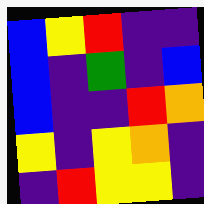[["blue", "yellow", "red", "indigo", "indigo"], ["blue", "indigo", "green", "indigo", "blue"], ["blue", "indigo", "indigo", "red", "orange"], ["yellow", "indigo", "yellow", "orange", "indigo"], ["indigo", "red", "yellow", "yellow", "indigo"]]